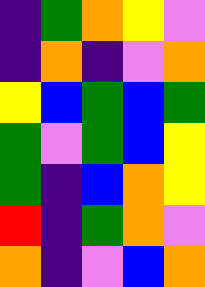[["indigo", "green", "orange", "yellow", "violet"], ["indigo", "orange", "indigo", "violet", "orange"], ["yellow", "blue", "green", "blue", "green"], ["green", "violet", "green", "blue", "yellow"], ["green", "indigo", "blue", "orange", "yellow"], ["red", "indigo", "green", "orange", "violet"], ["orange", "indigo", "violet", "blue", "orange"]]